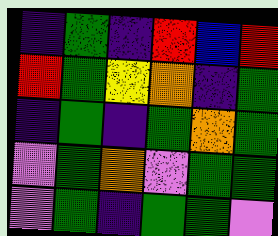[["indigo", "green", "indigo", "red", "blue", "red"], ["red", "green", "yellow", "orange", "indigo", "green"], ["indigo", "green", "indigo", "green", "orange", "green"], ["violet", "green", "orange", "violet", "green", "green"], ["violet", "green", "indigo", "green", "green", "violet"]]